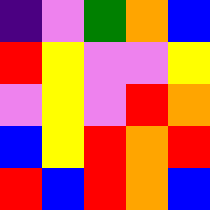[["indigo", "violet", "green", "orange", "blue"], ["red", "yellow", "violet", "violet", "yellow"], ["violet", "yellow", "violet", "red", "orange"], ["blue", "yellow", "red", "orange", "red"], ["red", "blue", "red", "orange", "blue"]]